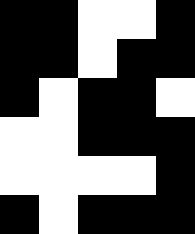[["black", "black", "white", "white", "black"], ["black", "black", "white", "black", "black"], ["black", "white", "black", "black", "white"], ["white", "white", "black", "black", "black"], ["white", "white", "white", "white", "black"], ["black", "white", "black", "black", "black"]]